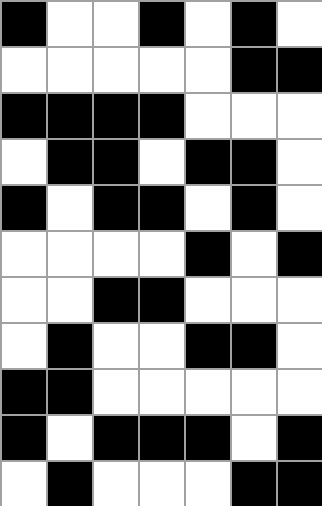[["black", "white", "white", "black", "white", "black", "white"], ["white", "white", "white", "white", "white", "black", "black"], ["black", "black", "black", "black", "white", "white", "white"], ["white", "black", "black", "white", "black", "black", "white"], ["black", "white", "black", "black", "white", "black", "white"], ["white", "white", "white", "white", "black", "white", "black"], ["white", "white", "black", "black", "white", "white", "white"], ["white", "black", "white", "white", "black", "black", "white"], ["black", "black", "white", "white", "white", "white", "white"], ["black", "white", "black", "black", "black", "white", "black"], ["white", "black", "white", "white", "white", "black", "black"]]